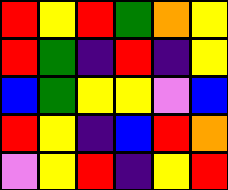[["red", "yellow", "red", "green", "orange", "yellow"], ["red", "green", "indigo", "red", "indigo", "yellow"], ["blue", "green", "yellow", "yellow", "violet", "blue"], ["red", "yellow", "indigo", "blue", "red", "orange"], ["violet", "yellow", "red", "indigo", "yellow", "red"]]